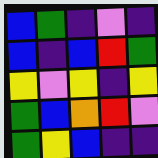[["blue", "green", "indigo", "violet", "indigo"], ["blue", "indigo", "blue", "red", "green"], ["yellow", "violet", "yellow", "indigo", "yellow"], ["green", "blue", "orange", "red", "violet"], ["green", "yellow", "blue", "indigo", "indigo"]]